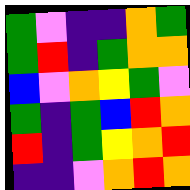[["green", "violet", "indigo", "indigo", "orange", "green"], ["green", "red", "indigo", "green", "orange", "orange"], ["blue", "violet", "orange", "yellow", "green", "violet"], ["green", "indigo", "green", "blue", "red", "orange"], ["red", "indigo", "green", "yellow", "orange", "red"], ["indigo", "indigo", "violet", "orange", "red", "orange"]]